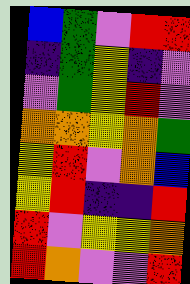[["blue", "green", "violet", "red", "red"], ["indigo", "green", "yellow", "indigo", "violet"], ["violet", "green", "yellow", "red", "violet"], ["orange", "orange", "yellow", "orange", "green"], ["yellow", "red", "violet", "orange", "blue"], ["yellow", "red", "indigo", "indigo", "red"], ["red", "violet", "yellow", "yellow", "orange"], ["red", "orange", "violet", "violet", "red"]]